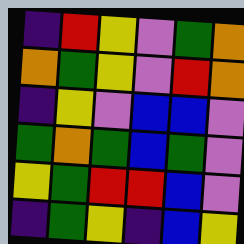[["indigo", "red", "yellow", "violet", "green", "orange"], ["orange", "green", "yellow", "violet", "red", "orange"], ["indigo", "yellow", "violet", "blue", "blue", "violet"], ["green", "orange", "green", "blue", "green", "violet"], ["yellow", "green", "red", "red", "blue", "violet"], ["indigo", "green", "yellow", "indigo", "blue", "yellow"]]